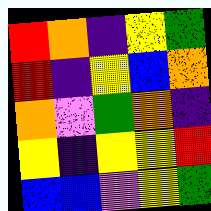[["red", "orange", "indigo", "yellow", "green"], ["red", "indigo", "yellow", "blue", "orange"], ["orange", "violet", "green", "orange", "indigo"], ["yellow", "indigo", "yellow", "yellow", "red"], ["blue", "blue", "violet", "yellow", "green"]]